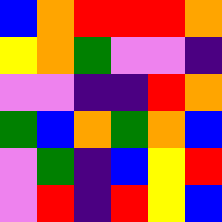[["blue", "orange", "red", "red", "red", "orange"], ["yellow", "orange", "green", "violet", "violet", "indigo"], ["violet", "violet", "indigo", "indigo", "red", "orange"], ["green", "blue", "orange", "green", "orange", "blue"], ["violet", "green", "indigo", "blue", "yellow", "red"], ["violet", "red", "indigo", "red", "yellow", "blue"]]